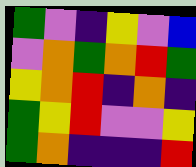[["green", "violet", "indigo", "yellow", "violet", "blue"], ["violet", "orange", "green", "orange", "red", "green"], ["yellow", "orange", "red", "indigo", "orange", "indigo"], ["green", "yellow", "red", "violet", "violet", "yellow"], ["green", "orange", "indigo", "indigo", "indigo", "red"]]